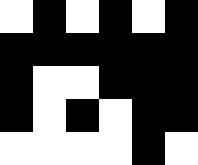[["white", "black", "white", "black", "white", "black"], ["black", "black", "black", "black", "black", "black"], ["black", "white", "white", "black", "black", "black"], ["black", "white", "black", "white", "black", "black"], ["white", "white", "white", "white", "black", "white"]]